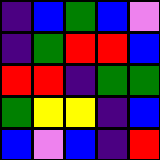[["indigo", "blue", "green", "blue", "violet"], ["indigo", "green", "red", "red", "blue"], ["red", "red", "indigo", "green", "green"], ["green", "yellow", "yellow", "indigo", "blue"], ["blue", "violet", "blue", "indigo", "red"]]